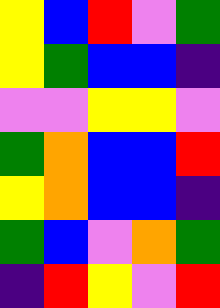[["yellow", "blue", "red", "violet", "green"], ["yellow", "green", "blue", "blue", "indigo"], ["violet", "violet", "yellow", "yellow", "violet"], ["green", "orange", "blue", "blue", "red"], ["yellow", "orange", "blue", "blue", "indigo"], ["green", "blue", "violet", "orange", "green"], ["indigo", "red", "yellow", "violet", "red"]]